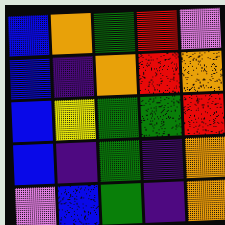[["blue", "orange", "green", "red", "violet"], ["blue", "indigo", "orange", "red", "orange"], ["blue", "yellow", "green", "green", "red"], ["blue", "indigo", "green", "indigo", "orange"], ["violet", "blue", "green", "indigo", "orange"]]